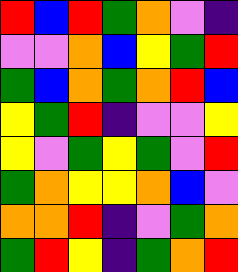[["red", "blue", "red", "green", "orange", "violet", "indigo"], ["violet", "violet", "orange", "blue", "yellow", "green", "red"], ["green", "blue", "orange", "green", "orange", "red", "blue"], ["yellow", "green", "red", "indigo", "violet", "violet", "yellow"], ["yellow", "violet", "green", "yellow", "green", "violet", "red"], ["green", "orange", "yellow", "yellow", "orange", "blue", "violet"], ["orange", "orange", "red", "indigo", "violet", "green", "orange"], ["green", "red", "yellow", "indigo", "green", "orange", "red"]]